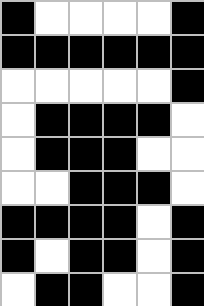[["black", "white", "white", "white", "white", "black"], ["black", "black", "black", "black", "black", "black"], ["white", "white", "white", "white", "white", "black"], ["white", "black", "black", "black", "black", "white"], ["white", "black", "black", "black", "white", "white"], ["white", "white", "black", "black", "black", "white"], ["black", "black", "black", "black", "white", "black"], ["black", "white", "black", "black", "white", "black"], ["white", "black", "black", "white", "white", "black"]]